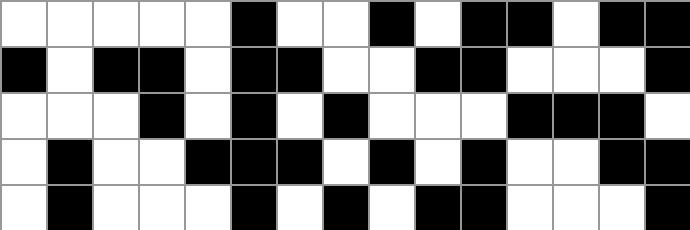[["white", "white", "white", "white", "white", "black", "white", "white", "black", "white", "black", "black", "white", "black", "black"], ["black", "white", "black", "black", "white", "black", "black", "white", "white", "black", "black", "white", "white", "white", "black"], ["white", "white", "white", "black", "white", "black", "white", "black", "white", "white", "white", "black", "black", "black", "white"], ["white", "black", "white", "white", "black", "black", "black", "white", "black", "white", "black", "white", "white", "black", "black"], ["white", "black", "white", "white", "white", "black", "white", "black", "white", "black", "black", "white", "white", "white", "black"]]